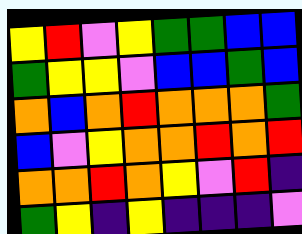[["yellow", "red", "violet", "yellow", "green", "green", "blue", "blue"], ["green", "yellow", "yellow", "violet", "blue", "blue", "green", "blue"], ["orange", "blue", "orange", "red", "orange", "orange", "orange", "green"], ["blue", "violet", "yellow", "orange", "orange", "red", "orange", "red"], ["orange", "orange", "red", "orange", "yellow", "violet", "red", "indigo"], ["green", "yellow", "indigo", "yellow", "indigo", "indigo", "indigo", "violet"]]